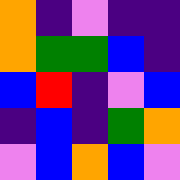[["orange", "indigo", "violet", "indigo", "indigo"], ["orange", "green", "green", "blue", "indigo"], ["blue", "red", "indigo", "violet", "blue"], ["indigo", "blue", "indigo", "green", "orange"], ["violet", "blue", "orange", "blue", "violet"]]